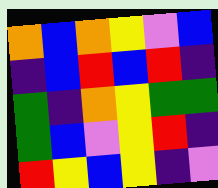[["orange", "blue", "orange", "yellow", "violet", "blue"], ["indigo", "blue", "red", "blue", "red", "indigo"], ["green", "indigo", "orange", "yellow", "green", "green"], ["green", "blue", "violet", "yellow", "red", "indigo"], ["red", "yellow", "blue", "yellow", "indigo", "violet"]]